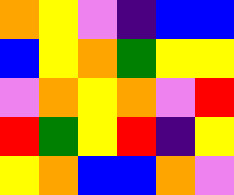[["orange", "yellow", "violet", "indigo", "blue", "blue"], ["blue", "yellow", "orange", "green", "yellow", "yellow"], ["violet", "orange", "yellow", "orange", "violet", "red"], ["red", "green", "yellow", "red", "indigo", "yellow"], ["yellow", "orange", "blue", "blue", "orange", "violet"]]